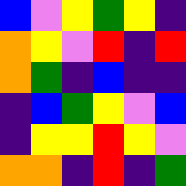[["blue", "violet", "yellow", "green", "yellow", "indigo"], ["orange", "yellow", "violet", "red", "indigo", "red"], ["orange", "green", "indigo", "blue", "indigo", "indigo"], ["indigo", "blue", "green", "yellow", "violet", "blue"], ["indigo", "yellow", "yellow", "red", "yellow", "violet"], ["orange", "orange", "indigo", "red", "indigo", "green"]]